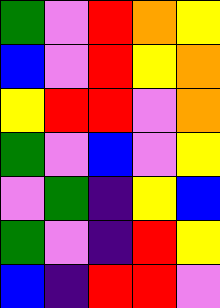[["green", "violet", "red", "orange", "yellow"], ["blue", "violet", "red", "yellow", "orange"], ["yellow", "red", "red", "violet", "orange"], ["green", "violet", "blue", "violet", "yellow"], ["violet", "green", "indigo", "yellow", "blue"], ["green", "violet", "indigo", "red", "yellow"], ["blue", "indigo", "red", "red", "violet"]]